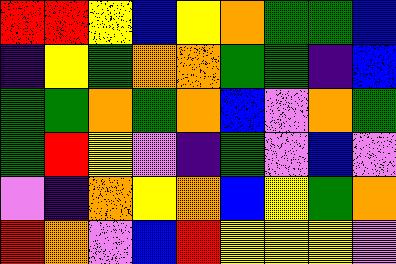[["red", "red", "yellow", "blue", "yellow", "orange", "green", "green", "blue"], ["indigo", "yellow", "green", "orange", "orange", "green", "green", "indigo", "blue"], ["green", "green", "orange", "green", "orange", "blue", "violet", "orange", "green"], ["green", "red", "yellow", "violet", "indigo", "green", "violet", "blue", "violet"], ["violet", "indigo", "orange", "yellow", "orange", "blue", "yellow", "green", "orange"], ["red", "orange", "violet", "blue", "red", "yellow", "yellow", "yellow", "violet"]]